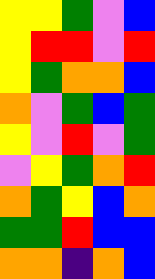[["yellow", "yellow", "green", "violet", "blue"], ["yellow", "red", "red", "violet", "red"], ["yellow", "green", "orange", "orange", "blue"], ["orange", "violet", "green", "blue", "green"], ["yellow", "violet", "red", "violet", "green"], ["violet", "yellow", "green", "orange", "red"], ["orange", "green", "yellow", "blue", "orange"], ["green", "green", "red", "blue", "blue"], ["orange", "orange", "indigo", "orange", "blue"]]